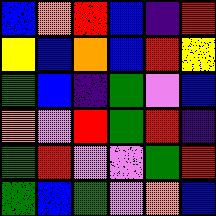[["blue", "orange", "red", "blue", "indigo", "red"], ["yellow", "blue", "orange", "blue", "red", "yellow"], ["green", "blue", "indigo", "green", "violet", "blue"], ["orange", "violet", "red", "green", "red", "indigo"], ["green", "red", "violet", "violet", "green", "red"], ["green", "blue", "green", "violet", "orange", "blue"]]